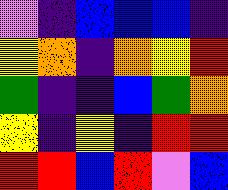[["violet", "indigo", "blue", "blue", "blue", "indigo"], ["yellow", "orange", "indigo", "orange", "yellow", "red"], ["green", "indigo", "indigo", "blue", "green", "orange"], ["yellow", "indigo", "yellow", "indigo", "red", "red"], ["red", "red", "blue", "red", "violet", "blue"]]